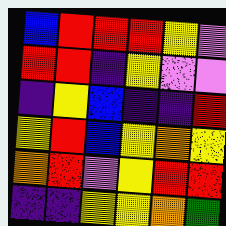[["blue", "red", "red", "red", "yellow", "violet"], ["red", "red", "indigo", "yellow", "violet", "violet"], ["indigo", "yellow", "blue", "indigo", "indigo", "red"], ["yellow", "red", "blue", "yellow", "orange", "yellow"], ["orange", "red", "violet", "yellow", "red", "red"], ["indigo", "indigo", "yellow", "yellow", "orange", "green"]]